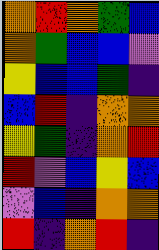[["orange", "red", "orange", "green", "blue"], ["orange", "green", "blue", "blue", "violet"], ["yellow", "blue", "blue", "green", "indigo"], ["blue", "red", "indigo", "orange", "orange"], ["yellow", "green", "indigo", "orange", "red"], ["red", "violet", "blue", "yellow", "blue"], ["violet", "blue", "indigo", "orange", "orange"], ["red", "indigo", "orange", "red", "indigo"]]